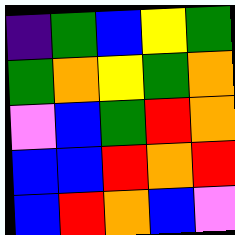[["indigo", "green", "blue", "yellow", "green"], ["green", "orange", "yellow", "green", "orange"], ["violet", "blue", "green", "red", "orange"], ["blue", "blue", "red", "orange", "red"], ["blue", "red", "orange", "blue", "violet"]]